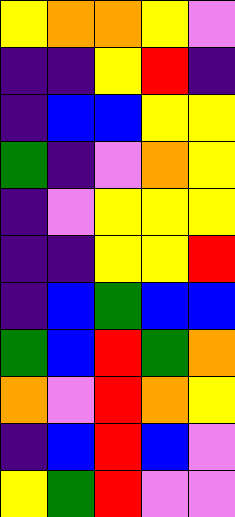[["yellow", "orange", "orange", "yellow", "violet"], ["indigo", "indigo", "yellow", "red", "indigo"], ["indigo", "blue", "blue", "yellow", "yellow"], ["green", "indigo", "violet", "orange", "yellow"], ["indigo", "violet", "yellow", "yellow", "yellow"], ["indigo", "indigo", "yellow", "yellow", "red"], ["indigo", "blue", "green", "blue", "blue"], ["green", "blue", "red", "green", "orange"], ["orange", "violet", "red", "orange", "yellow"], ["indigo", "blue", "red", "blue", "violet"], ["yellow", "green", "red", "violet", "violet"]]